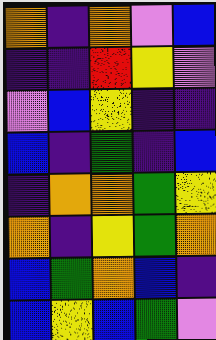[["orange", "indigo", "orange", "violet", "blue"], ["indigo", "indigo", "red", "yellow", "violet"], ["violet", "blue", "yellow", "indigo", "indigo"], ["blue", "indigo", "green", "indigo", "blue"], ["indigo", "orange", "orange", "green", "yellow"], ["orange", "indigo", "yellow", "green", "orange"], ["blue", "green", "orange", "blue", "indigo"], ["blue", "yellow", "blue", "green", "violet"]]